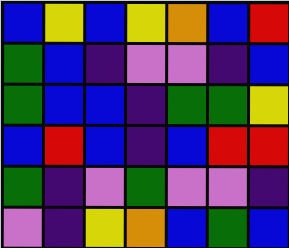[["blue", "yellow", "blue", "yellow", "orange", "blue", "red"], ["green", "blue", "indigo", "violet", "violet", "indigo", "blue"], ["green", "blue", "blue", "indigo", "green", "green", "yellow"], ["blue", "red", "blue", "indigo", "blue", "red", "red"], ["green", "indigo", "violet", "green", "violet", "violet", "indigo"], ["violet", "indigo", "yellow", "orange", "blue", "green", "blue"]]